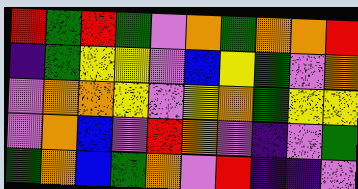[["red", "green", "red", "green", "violet", "orange", "green", "orange", "orange", "red"], ["indigo", "green", "yellow", "yellow", "violet", "blue", "yellow", "green", "violet", "orange"], ["violet", "orange", "orange", "yellow", "violet", "yellow", "orange", "green", "yellow", "yellow"], ["violet", "orange", "blue", "violet", "red", "orange", "violet", "indigo", "violet", "green"], ["green", "orange", "blue", "green", "orange", "violet", "red", "indigo", "indigo", "violet"]]